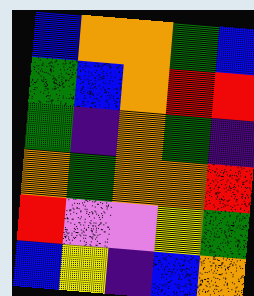[["blue", "orange", "orange", "green", "blue"], ["green", "blue", "orange", "red", "red"], ["green", "indigo", "orange", "green", "indigo"], ["orange", "green", "orange", "orange", "red"], ["red", "violet", "violet", "yellow", "green"], ["blue", "yellow", "indigo", "blue", "orange"]]